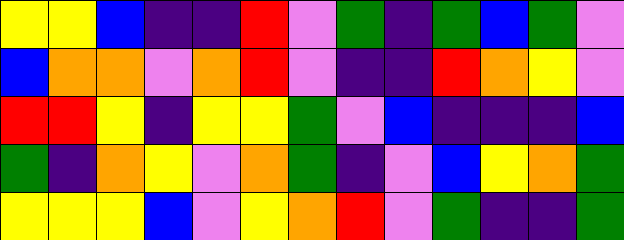[["yellow", "yellow", "blue", "indigo", "indigo", "red", "violet", "green", "indigo", "green", "blue", "green", "violet"], ["blue", "orange", "orange", "violet", "orange", "red", "violet", "indigo", "indigo", "red", "orange", "yellow", "violet"], ["red", "red", "yellow", "indigo", "yellow", "yellow", "green", "violet", "blue", "indigo", "indigo", "indigo", "blue"], ["green", "indigo", "orange", "yellow", "violet", "orange", "green", "indigo", "violet", "blue", "yellow", "orange", "green"], ["yellow", "yellow", "yellow", "blue", "violet", "yellow", "orange", "red", "violet", "green", "indigo", "indigo", "green"]]